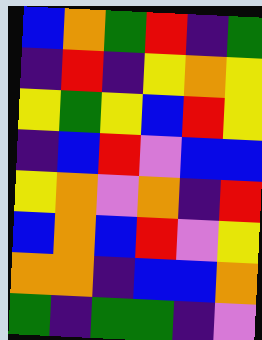[["blue", "orange", "green", "red", "indigo", "green"], ["indigo", "red", "indigo", "yellow", "orange", "yellow"], ["yellow", "green", "yellow", "blue", "red", "yellow"], ["indigo", "blue", "red", "violet", "blue", "blue"], ["yellow", "orange", "violet", "orange", "indigo", "red"], ["blue", "orange", "blue", "red", "violet", "yellow"], ["orange", "orange", "indigo", "blue", "blue", "orange"], ["green", "indigo", "green", "green", "indigo", "violet"]]